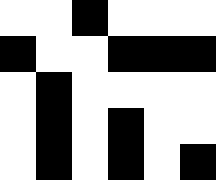[["white", "white", "black", "white", "white", "white"], ["black", "white", "white", "black", "black", "black"], ["white", "black", "white", "white", "white", "white"], ["white", "black", "white", "black", "white", "white"], ["white", "black", "white", "black", "white", "black"]]